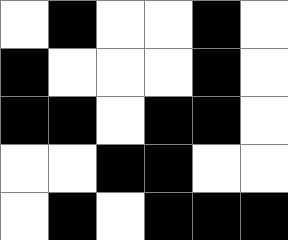[["white", "black", "white", "white", "black", "white"], ["black", "white", "white", "white", "black", "white"], ["black", "black", "white", "black", "black", "white"], ["white", "white", "black", "black", "white", "white"], ["white", "black", "white", "black", "black", "black"]]